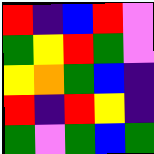[["red", "indigo", "blue", "red", "violet"], ["green", "yellow", "red", "green", "violet"], ["yellow", "orange", "green", "blue", "indigo"], ["red", "indigo", "red", "yellow", "indigo"], ["green", "violet", "green", "blue", "green"]]